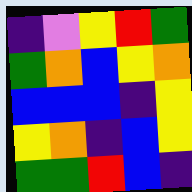[["indigo", "violet", "yellow", "red", "green"], ["green", "orange", "blue", "yellow", "orange"], ["blue", "blue", "blue", "indigo", "yellow"], ["yellow", "orange", "indigo", "blue", "yellow"], ["green", "green", "red", "blue", "indigo"]]